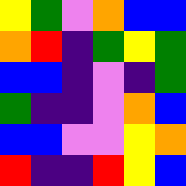[["yellow", "green", "violet", "orange", "blue", "blue"], ["orange", "red", "indigo", "green", "yellow", "green"], ["blue", "blue", "indigo", "violet", "indigo", "green"], ["green", "indigo", "indigo", "violet", "orange", "blue"], ["blue", "blue", "violet", "violet", "yellow", "orange"], ["red", "indigo", "indigo", "red", "yellow", "blue"]]